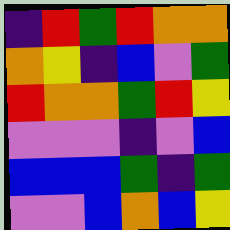[["indigo", "red", "green", "red", "orange", "orange"], ["orange", "yellow", "indigo", "blue", "violet", "green"], ["red", "orange", "orange", "green", "red", "yellow"], ["violet", "violet", "violet", "indigo", "violet", "blue"], ["blue", "blue", "blue", "green", "indigo", "green"], ["violet", "violet", "blue", "orange", "blue", "yellow"]]